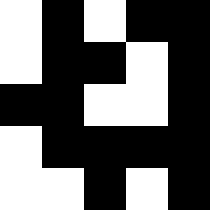[["white", "black", "white", "black", "black"], ["white", "black", "black", "white", "black"], ["black", "black", "white", "white", "black"], ["white", "black", "black", "black", "black"], ["white", "white", "black", "white", "black"]]